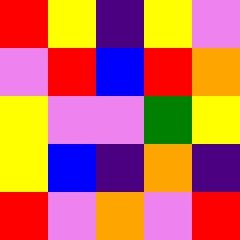[["red", "yellow", "indigo", "yellow", "violet"], ["violet", "red", "blue", "red", "orange"], ["yellow", "violet", "violet", "green", "yellow"], ["yellow", "blue", "indigo", "orange", "indigo"], ["red", "violet", "orange", "violet", "red"]]